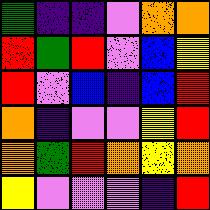[["green", "indigo", "indigo", "violet", "orange", "orange"], ["red", "green", "red", "violet", "blue", "yellow"], ["red", "violet", "blue", "indigo", "blue", "red"], ["orange", "indigo", "violet", "violet", "yellow", "red"], ["orange", "green", "red", "orange", "yellow", "orange"], ["yellow", "violet", "violet", "violet", "indigo", "red"]]